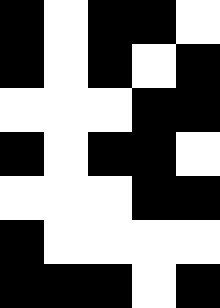[["black", "white", "black", "black", "white"], ["black", "white", "black", "white", "black"], ["white", "white", "white", "black", "black"], ["black", "white", "black", "black", "white"], ["white", "white", "white", "black", "black"], ["black", "white", "white", "white", "white"], ["black", "black", "black", "white", "black"]]